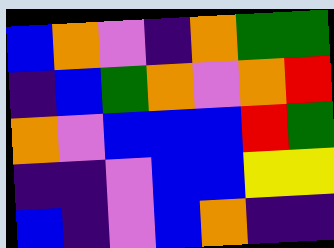[["blue", "orange", "violet", "indigo", "orange", "green", "green"], ["indigo", "blue", "green", "orange", "violet", "orange", "red"], ["orange", "violet", "blue", "blue", "blue", "red", "green"], ["indigo", "indigo", "violet", "blue", "blue", "yellow", "yellow"], ["blue", "indigo", "violet", "blue", "orange", "indigo", "indigo"]]